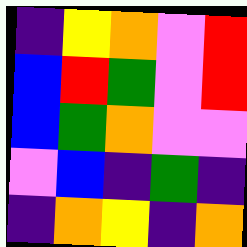[["indigo", "yellow", "orange", "violet", "red"], ["blue", "red", "green", "violet", "red"], ["blue", "green", "orange", "violet", "violet"], ["violet", "blue", "indigo", "green", "indigo"], ["indigo", "orange", "yellow", "indigo", "orange"]]